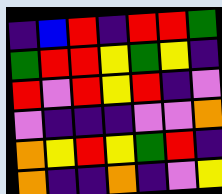[["indigo", "blue", "red", "indigo", "red", "red", "green"], ["green", "red", "red", "yellow", "green", "yellow", "indigo"], ["red", "violet", "red", "yellow", "red", "indigo", "violet"], ["violet", "indigo", "indigo", "indigo", "violet", "violet", "orange"], ["orange", "yellow", "red", "yellow", "green", "red", "indigo"], ["orange", "indigo", "indigo", "orange", "indigo", "violet", "yellow"]]